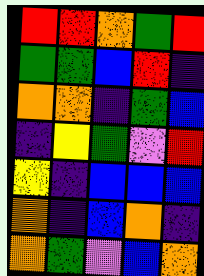[["red", "red", "orange", "green", "red"], ["green", "green", "blue", "red", "indigo"], ["orange", "orange", "indigo", "green", "blue"], ["indigo", "yellow", "green", "violet", "red"], ["yellow", "indigo", "blue", "blue", "blue"], ["orange", "indigo", "blue", "orange", "indigo"], ["orange", "green", "violet", "blue", "orange"]]